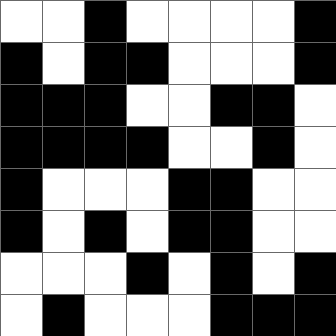[["white", "white", "black", "white", "white", "white", "white", "black"], ["black", "white", "black", "black", "white", "white", "white", "black"], ["black", "black", "black", "white", "white", "black", "black", "white"], ["black", "black", "black", "black", "white", "white", "black", "white"], ["black", "white", "white", "white", "black", "black", "white", "white"], ["black", "white", "black", "white", "black", "black", "white", "white"], ["white", "white", "white", "black", "white", "black", "white", "black"], ["white", "black", "white", "white", "white", "black", "black", "black"]]